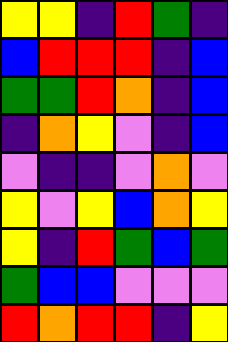[["yellow", "yellow", "indigo", "red", "green", "indigo"], ["blue", "red", "red", "red", "indigo", "blue"], ["green", "green", "red", "orange", "indigo", "blue"], ["indigo", "orange", "yellow", "violet", "indigo", "blue"], ["violet", "indigo", "indigo", "violet", "orange", "violet"], ["yellow", "violet", "yellow", "blue", "orange", "yellow"], ["yellow", "indigo", "red", "green", "blue", "green"], ["green", "blue", "blue", "violet", "violet", "violet"], ["red", "orange", "red", "red", "indigo", "yellow"]]